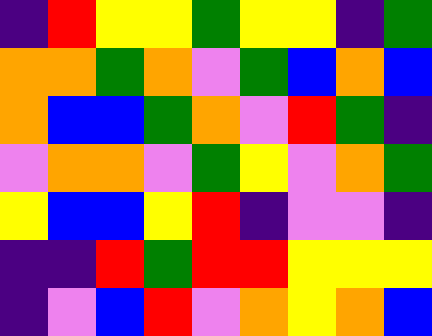[["indigo", "red", "yellow", "yellow", "green", "yellow", "yellow", "indigo", "green"], ["orange", "orange", "green", "orange", "violet", "green", "blue", "orange", "blue"], ["orange", "blue", "blue", "green", "orange", "violet", "red", "green", "indigo"], ["violet", "orange", "orange", "violet", "green", "yellow", "violet", "orange", "green"], ["yellow", "blue", "blue", "yellow", "red", "indigo", "violet", "violet", "indigo"], ["indigo", "indigo", "red", "green", "red", "red", "yellow", "yellow", "yellow"], ["indigo", "violet", "blue", "red", "violet", "orange", "yellow", "orange", "blue"]]